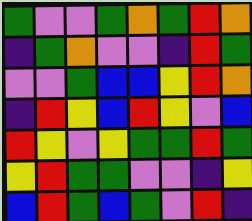[["green", "violet", "violet", "green", "orange", "green", "red", "orange"], ["indigo", "green", "orange", "violet", "violet", "indigo", "red", "green"], ["violet", "violet", "green", "blue", "blue", "yellow", "red", "orange"], ["indigo", "red", "yellow", "blue", "red", "yellow", "violet", "blue"], ["red", "yellow", "violet", "yellow", "green", "green", "red", "green"], ["yellow", "red", "green", "green", "violet", "violet", "indigo", "yellow"], ["blue", "red", "green", "blue", "green", "violet", "red", "indigo"]]